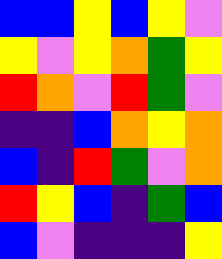[["blue", "blue", "yellow", "blue", "yellow", "violet"], ["yellow", "violet", "yellow", "orange", "green", "yellow"], ["red", "orange", "violet", "red", "green", "violet"], ["indigo", "indigo", "blue", "orange", "yellow", "orange"], ["blue", "indigo", "red", "green", "violet", "orange"], ["red", "yellow", "blue", "indigo", "green", "blue"], ["blue", "violet", "indigo", "indigo", "indigo", "yellow"]]